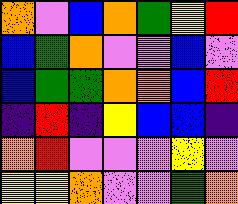[["orange", "violet", "blue", "orange", "green", "yellow", "red"], ["blue", "green", "orange", "violet", "violet", "blue", "violet"], ["blue", "green", "green", "orange", "orange", "blue", "red"], ["indigo", "red", "indigo", "yellow", "blue", "blue", "indigo"], ["orange", "red", "violet", "violet", "violet", "yellow", "violet"], ["yellow", "yellow", "orange", "violet", "violet", "green", "orange"]]